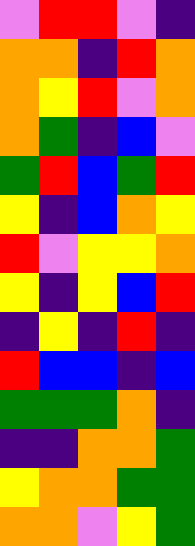[["violet", "red", "red", "violet", "indigo"], ["orange", "orange", "indigo", "red", "orange"], ["orange", "yellow", "red", "violet", "orange"], ["orange", "green", "indigo", "blue", "violet"], ["green", "red", "blue", "green", "red"], ["yellow", "indigo", "blue", "orange", "yellow"], ["red", "violet", "yellow", "yellow", "orange"], ["yellow", "indigo", "yellow", "blue", "red"], ["indigo", "yellow", "indigo", "red", "indigo"], ["red", "blue", "blue", "indigo", "blue"], ["green", "green", "green", "orange", "indigo"], ["indigo", "indigo", "orange", "orange", "green"], ["yellow", "orange", "orange", "green", "green"], ["orange", "orange", "violet", "yellow", "green"]]